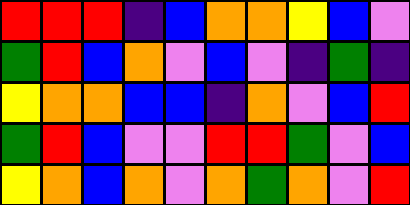[["red", "red", "red", "indigo", "blue", "orange", "orange", "yellow", "blue", "violet"], ["green", "red", "blue", "orange", "violet", "blue", "violet", "indigo", "green", "indigo"], ["yellow", "orange", "orange", "blue", "blue", "indigo", "orange", "violet", "blue", "red"], ["green", "red", "blue", "violet", "violet", "red", "red", "green", "violet", "blue"], ["yellow", "orange", "blue", "orange", "violet", "orange", "green", "orange", "violet", "red"]]